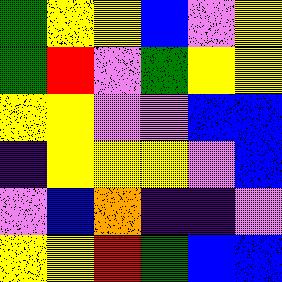[["green", "yellow", "yellow", "blue", "violet", "yellow"], ["green", "red", "violet", "green", "yellow", "yellow"], ["yellow", "yellow", "violet", "violet", "blue", "blue"], ["indigo", "yellow", "yellow", "yellow", "violet", "blue"], ["violet", "blue", "orange", "indigo", "indigo", "violet"], ["yellow", "yellow", "red", "green", "blue", "blue"]]